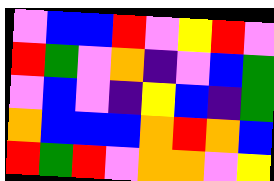[["violet", "blue", "blue", "red", "violet", "yellow", "red", "violet"], ["red", "green", "violet", "orange", "indigo", "violet", "blue", "green"], ["violet", "blue", "violet", "indigo", "yellow", "blue", "indigo", "green"], ["orange", "blue", "blue", "blue", "orange", "red", "orange", "blue"], ["red", "green", "red", "violet", "orange", "orange", "violet", "yellow"]]